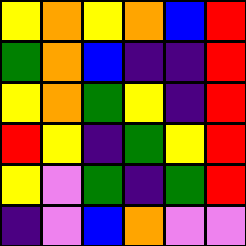[["yellow", "orange", "yellow", "orange", "blue", "red"], ["green", "orange", "blue", "indigo", "indigo", "red"], ["yellow", "orange", "green", "yellow", "indigo", "red"], ["red", "yellow", "indigo", "green", "yellow", "red"], ["yellow", "violet", "green", "indigo", "green", "red"], ["indigo", "violet", "blue", "orange", "violet", "violet"]]